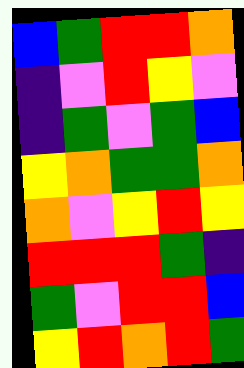[["blue", "green", "red", "red", "orange"], ["indigo", "violet", "red", "yellow", "violet"], ["indigo", "green", "violet", "green", "blue"], ["yellow", "orange", "green", "green", "orange"], ["orange", "violet", "yellow", "red", "yellow"], ["red", "red", "red", "green", "indigo"], ["green", "violet", "red", "red", "blue"], ["yellow", "red", "orange", "red", "green"]]